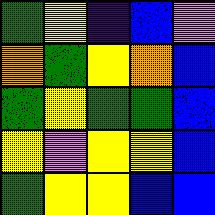[["green", "yellow", "indigo", "blue", "violet"], ["orange", "green", "yellow", "orange", "blue"], ["green", "yellow", "green", "green", "blue"], ["yellow", "violet", "yellow", "yellow", "blue"], ["green", "yellow", "yellow", "blue", "blue"]]